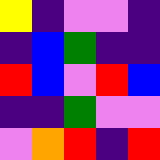[["yellow", "indigo", "violet", "violet", "indigo"], ["indigo", "blue", "green", "indigo", "indigo"], ["red", "blue", "violet", "red", "blue"], ["indigo", "indigo", "green", "violet", "violet"], ["violet", "orange", "red", "indigo", "red"]]